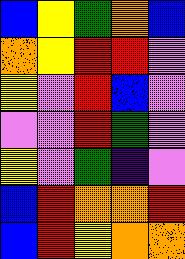[["blue", "yellow", "green", "orange", "blue"], ["orange", "yellow", "red", "red", "violet"], ["yellow", "violet", "red", "blue", "violet"], ["violet", "violet", "red", "green", "violet"], ["yellow", "violet", "green", "indigo", "violet"], ["blue", "red", "orange", "orange", "red"], ["blue", "red", "yellow", "orange", "orange"]]